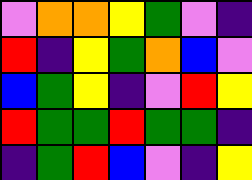[["violet", "orange", "orange", "yellow", "green", "violet", "indigo"], ["red", "indigo", "yellow", "green", "orange", "blue", "violet"], ["blue", "green", "yellow", "indigo", "violet", "red", "yellow"], ["red", "green", "green", "red", "green", "green", "indigo"], ["indigo", "green", "red", "blue", "violet", "indigo", "yellow"]]